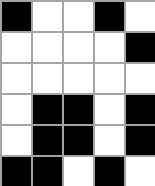[["black", "white", "white", "black", "white"], ["white", "white", "white", "white", "black"], ["white", "white", "white", "white", "white"], ["white", "black", "black", "white", "black"], ["white", "black", "black", "white", "black"], ["black", "black", "white", "black", "white"]]